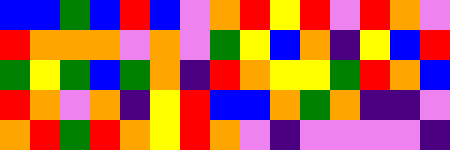[["blue", "blue", "green", "blue", "red", "blue", "violet", "orange", "red", "yellow", "red", "violet", "red", "orange", "violet"], ["red", "orange", "orange", "orange", "violet", "orange", "violet", "green", "yellow", "blue", "orange", "indigo", "yellow", "blue", "red"], ["green", "yellow", "green", "blue", "green", "orange", "indigo", "red", "orange", "yellow", "yellow", "green", "red", "orange", "blue"], ["red", "orange", "violet", "orange", "indigo", "yellow", "red", "blue", "blue", "orange", "green", "orange", "indigo", "indigo", "violet"], ["orange", "red", "green", "red", "orange", "yellow", "red", "orange", "violet", "indigo", "violet", "violet", "violet", "violet", "indigo"]]